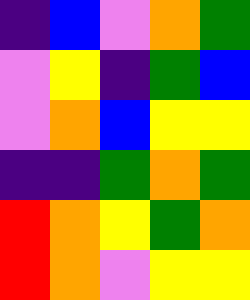[["indigo", "blue", "violet", "orange", "green"], ["violet", "yellow", "indigo", "green", "blue"], ["violet", "orange", "blue", "yellow", "yellow"], ["indigo", "indigo", "green", "orange", "green"], ["red", "orange", "yellow", "green", "orange"], ["red", "orange", "violet", "yellow", "yellow"]]